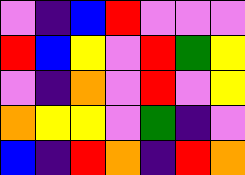[["violet", "indigo", "blue", "red", "violet", "violet", "violet"], ["red", "blue", "yellow", "violet", "red", "green", "yellow"], ["violet", "indigo", "orange", "violet", "red", "violet", "yellow"], ["orange", "yellow", "yellow", "violet", "green", "indigo", "violet"], ["blue", "indigo", "red", "orange", "indigo", "red", "orange"]]